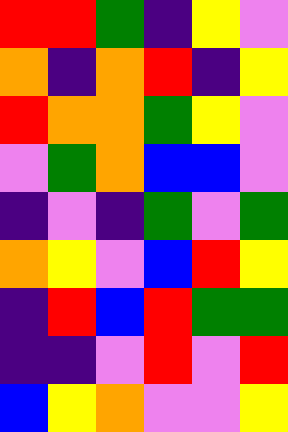[["red", "red", "green", "indigo", "yellow", "violet"], ["orange", "indigo", "orange", "red", "indigo", "yellow"], ["red", "orange", "orange", "green", "yellow", "violet"], ["violet", "green", "orange", "blue", "blue", "violet"], ["indigo", "violet", "indigo", "green", "violet", "green"], ["orange", "yellow", "violet", "blue", "red", "yellow"], ["indigo", "red", "blue", "red", "green", "green"], ["indigo", "indigo", "violet", "red", "violet", "red"], ["blue", "yellow", "orange", "violet", "violet", "yellow"]]